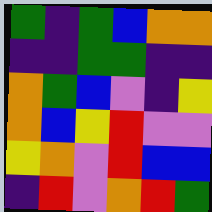[["green", "indigo", "green", "blue", "orange", "orange"], ["indigo", "indigo", "green", "green", "indigo", "indigo"], ["orange", "green", "blue", "violet", "indigo", "yellow"], ["orange", "blue", "yellow", "red", "violet", "violet"], ["yellow", "orange", "violet", "red", "blue", "blue"], ["indigo", "red", "violet", "orange", "red", "green"]]